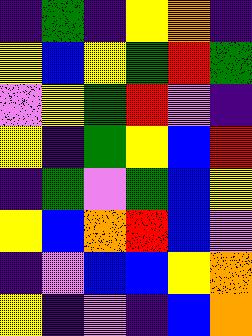[["indigo", "green", "indigo", "yellow", "orange", "indigo"], ["yellow", "blue", "yellow", "green", "red", "green"], ["violet", "yellow", "green", "red", "violet", "indigo"], ["yellow", "indigo", "green", "yellow", "blue", "red"], ["indigo", "green", "violet", "green", "blue", "yellow"], ["yellow", "blue", "orange", "red", "blue", "violet"], ["indigo", "violet", "blue", "blue", "yellow", "orange"], ["yellow", "indigo", "violet", "indigo", "blue", "orange"]]